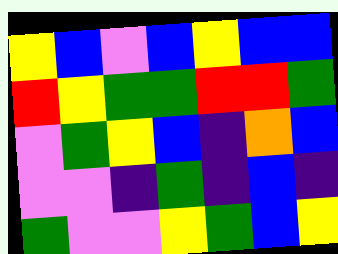[["yellow", "blue", "violet", "blue", "yellow", "blue", "blue"], ["red", "yellow", "green", "green", "red", "red", "green"], ["violet", "green", "yellow", "blue", "indigo", "orange", "blue"], ["violet", "violet", "indigo", "green", "indigo", "blue", "indigo"], ["green", "violet", "violet", "yellow", "green", "blue", "yellow"]]